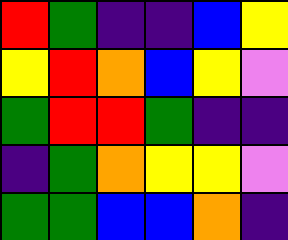[["red", "green", "indigo", "indigo", "blue", "yellow"], ["yellow", "red", "orange", "blue", "yellow", "violet"], ["green", "red", "red", "green", "indigo", "indigo"], ["indigo", "green", "orange", "yellow", "yellow", "violet"], ["green", "green", "blue", "blue", "orange", "indigo"]]